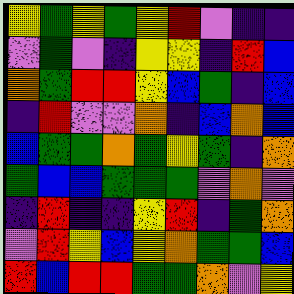[["yellow", "green", "yellow", "green", "yellow", "red", "violet", "indigo", "indigo"], ["violet", "green", "violet", "indigo", "yellow", "yellow", "indigo", "red", "blue"], ["orange", "green", "red", "red", "yellow", "blue", "green", "indigo", "blue"], ["indigo", "red", "violet", "violet", "orange", "indigo", "blue", "orange", "blue"], ["blue", "green", "green", "orange", "green", "yellow", "green", "indigo", "orange"], ["green", "blue", "blue", "green", "green", "green", "violet", "orange", "violet"], ["indigo", "red", "indigo", "indigo", "yellow", "red", "indigo", "green", "orange"], ["violet", "red", "yellow", "blue", "yellow", "orange", "green", "green", "blue"], ["red", "blue", "red", "red", "green", "green", "orange", "violet", "yellow"]]